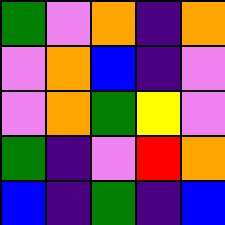[["green", "violet", "orange", "indigo", "orange"], ["violet", "orange", "blue", "indigo", "violet"], ["violet", "orange", "green", "yellow", "violet"], ["green", "indigo", "violet", "red", "orange"], ["blue", "indigo", "green", "indigo", "blue"]]